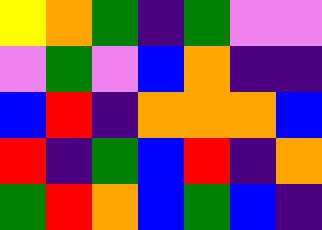[["yellow", "orange", "green", "indigo", "green", "violet", "violet"], ["violet", "green", "violet", "blue", "orange", "indigo", "indigo"], ["blue", "red", "indigo", "orange", "orange", "orange", "blue"], ["red", "indigo", "green", "blue", "red", "indigo", "orange"], ["green", "red", "orange", "blue", "green", "blue", "indigo"]]